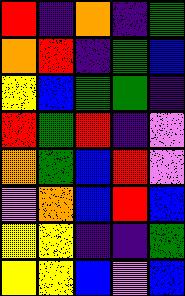[["red", "indigo", "orange", "indigo", "green"], ["orange", "red", "indigo", "green", "blue"], ["yellow", "blue", "green", "green", "indigo"], ["red", "green", "red", "indigo", "violet"], ["orange", "green", "blue", "red", "violet"], ["violet", "orange", "blue", "red", "blue"], ["yellow", "yellow", "indigo", "indigo", "green"], ["yellow", "yellow", "blue", "violet", "blue"]]